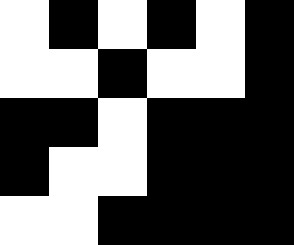[["white", "black", "white", "black", "white", "black"], ["white", "white", "black", "white", "white", "black"], ["black", "black", "white", "black", "black", "black"], ["black", "white", "white", "black", "black", "black"], ["white", "white", "black", "black", "black", "black"]]